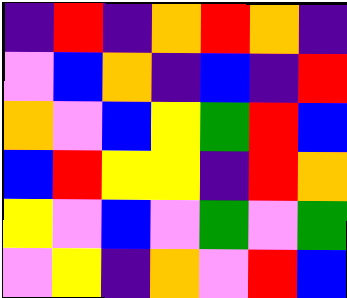[["indigo", "red", "indigo", "orange", "red", "orange", "indigo"], ["violet", "blue", "orange", "indigo", "blue", "indigo", "red"], ["orange", "violet", "blue", "yellow", "green", "red", "blue"], ["blue", "red", "yellow", "yellow", "indigo", "red", "orange"], ["yellow", "violet", "blue", "violet", "green", "violet", "green"], ["violet", "yellow", "indigo", "orange", "violet", "red", "blue"]]